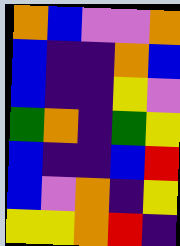[["orange", "blue", "violet", "violet", "orange"], ["blue", "indigo", "indigo", "orange", "blue"], ["blue", "indigo", "indigo", "yellow", "violet"], ["green", "orange", "indigo", "green", "yellow"], ["blue", "indigo", "indigo", "blue", "red"], ["blue", "violet", "orange", "indigo", "yellow"], ["yellow", "yellow", "orange", "red", "indigo"]]